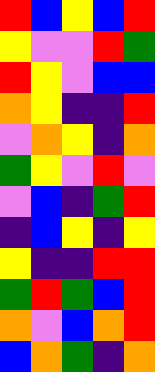[["red", "blue", "yellow", "blue", "red"], ["yellow", "violet", "violet", "red", "green"], ["red", "yellow", "violet", "blue", "blue"], ["orange", "yellow", "indigo", "indigo", "red"], ["violet", "orange", "yellow", "indigo", "orange"], ["green", "yellow", "violet", "red", "violet"], ["violet", "blue", "indigo", "green", "red"], ["indigo", "blue", "yellow", "indigo", "yellow"], ["yellow", "indigo", "indigo", "red", "red"], ["green", "red", "green", "blue", "red"], ["orange", "violet", "blue", "orange", "red"], ["blue", "orange", "green", "indigo", "orange"]]